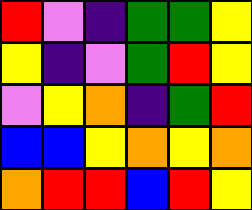[["red", "violet", "indigo", "green", "green", "yellow"], ["yellow", "indigo", "violet", "green", "red", "yellow"], ["violet", "yellow", "orange", "indigo", "green", "red"], ["blue", "blue", "yellow", "orange", "yellow", "orange"], ["orange", "red", "red", "blue", "red", "yellow"]]